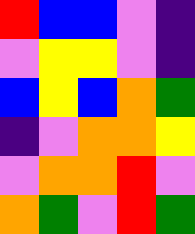[["red", "blue", "blue", "violet", "indigo"], ["violet", "yellow", "yellow", "violet", "indigo"], ["blue", "yellow", "blue", "orange", "green"], ["indigo", "violet", "orange", "orange", "yellow"], ["violet", "orange", "orange", "red", "violet"], ["orange", "green", "violet", "red", "green"]]